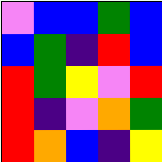[["violet", "blue", "blue", "green", "blue"], ["blue", "green", "indigo", "red", "blue"], ["red", "green", "yellow", "violet", "red"], ["red", "indigo", "violet", "orange", "green"], ["red", "orange", "blue", "indigo", "yellow"]]